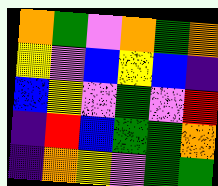[["orange", "green", "violet", "orange", "green", "orange"], ["yellow", "violet", "blue", "yellow", "blue", "indigo"], ["blue", "yellow", "violet", "green", "violet", "red"], ["indigo", "red", "blue", "green", "green", "orange"], ["indigo", "orange", "yellow", "violet", "green", "green"]]